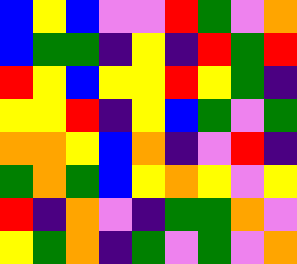[["blue", "yellow", "blue", "violet", "violet", "red", "green", "violet", "orange"], ["blue", "green", "green", "indigo", "yellow", "indigo", "red", "green", "red"], ["red", "yellow", "blue", "yellow", "yellow", "red", "yellow", "green", "indigo"], ["yellow", "yellow", "red", "indigo", "yellow", "blue", "green", "violet", "green"], ["orange", "orange", "yellow", "blue", "orange", "indigo", "violet", "red", "indigo"], ["green", "orange", "green", "blue", "yellow", "orange", "yellow", "violet", "yellow"], ["red", "indigo", "orange", "violet", "indigo", "green", "green", "orange", "violet"], ["yellow", "green", "orange", "indigo", "green", "violet", "green", "violet", "orange"]]